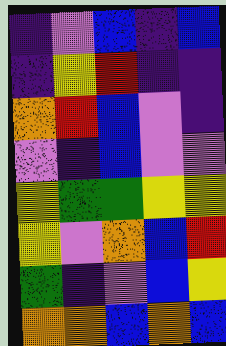[["indigo", "violet", "blue", "indigo", "blue"], ["indigo", "yellow", "red", "indigo", "indigo"], ["orange", "red", "blue", "violet", "indigo"], ["violet", "indigo", "blue", "violet", "violet"], ["yellow", "green", "green", "yellow", "yellow"], ["yellow", "violet", "orange", "blue", "red"], ["green", "indigo", "violet", "blue", "yellow"], ["orange", "orange", "blue", "orange", "blue"]]